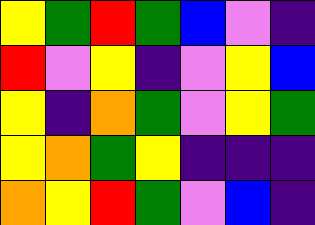[["yellow", "green", "red", "green", "blue", "violet", "indigo"], ["red", "violet", "yellow", "indigo", "violet", "yellow", "blue"], ["yellow", "indigo", "orange", "green", "violet", "yellow", "green"], ["yellow", "orange", "green", "yellow", "indigo", "indigo", "indigo"], ["orange", "yellow", "red", "green", "violet", "blue", "indigo"]]